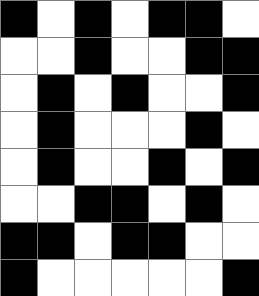[["black", "white", "black", "white", "black", "black", "white"], ["white", "white", "black", "white", "white", "black", "black"], ["white", "black", "white", "black", "white", "white", "black"], ["white", "black", "white", "white", "white", "black", "white"], ["white", "black", "white", "white", "black", "white", "black"], ["white", "white", "black", "black", "white", "black", "white"], ["black", "black", "white", "black", "black", "white", "white"], ["black", "white", "white", "white", "white", "white", "black"]]